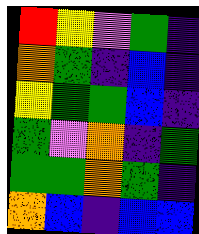[["red", "yellow", "violet", "green", "indigo"], ["orange", "green", "indigo", "blue", "indigo"], ["yellow", "green", "green", "blue", "indigo"], ["green", "violet", "orange", "indigo", "green"], ["green", "green", "orange", "green", "indigo"], ["orange", "blue", "indigo", "blue", "blue"]]